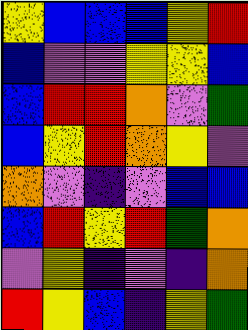[["yellow", "blue", "blue", "blue", "yellow", "red"], ["blue", "violet", "violet", "yellow", "yellow", "blue"], ["blue", "red", "red", "orange", "violet", "green"], ["blue", "yellow", "red", "orange", "yellow", "violet"], ["orange", "violet", "indigo", "violet", "blue", "blue"], ["blue", "red", "yellow", "red", "green", "orange"], ["violet", "yellow", "indigo", "violet", "indigo", "orange"], ["red", "yellow", "blue", "indigo", "yellow", "green"]]